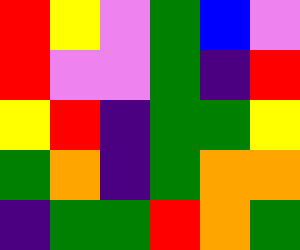[["red", "yellow", "violet", "green", "blue", "violet"], ["red", "violet", "violet", "green", "indigo", "red"], ["yellow", "red", "indigo", "green", "green", "yellow"], ["green", "orange", "indigo", "green", "orange", "orange"], ["indigo", "green", "green", "red", "orange", "green"]]